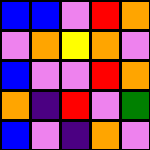[["blue", "blue", "violet", "red", "orange"], ["violet", "orange", "yellow", "orange", "violet"], ["blue", "violet", "violet", "red", "orange"], ["orange", "indigo", "red", "violet", "green"], ["blue", "violet", "indigo", "orange", "violet"]]